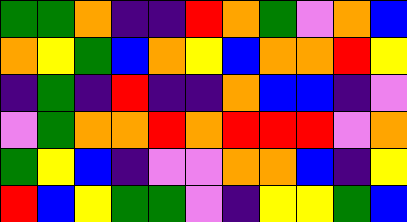[["green", "green", "orange", "indigo", "indigo", "red", "orange", "green", "violet", "orange", "blue"], ["orange", "yellow", "green", "blue", "orange", "yellow", "blue", "orange", "orange", "red", "yellow"], ["indigo", "green", "indigo", "red", "indigo", "indigo", "orange", "blue", "blue", "indigo", "violet"], ["violet", "green", "orange", "orange", "red", "orange", "red", "red", "red", "violet", "orange"], ["green", "yellow", "blue", "indigo", "violet", "violet", "orange", "orange", "blue", "indigo", "yellow"], ["red", "blue", "yellow", "green", "green", "violet", "indigo", "yellow", "yellow", "green", "blue"]]